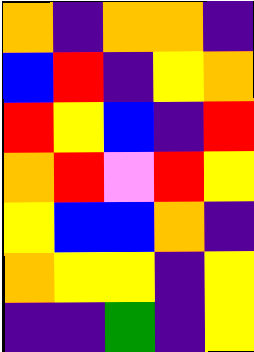[["orange", "indigo", "orange", "orange", "indigo"], ["blue", "red", "indigo", "yellow", "orange"], ["red", "yellow", "blue", "indigo", "red"], ["orange", "red", "violet", "red", "yellow"], ["yellow", "blue", "blue", "orange", "indigo"], ["orange", "yellow", "yellow", "indigo", "yellow"], ["indigo", "indigo", "green", "indigo", "yellow"]]